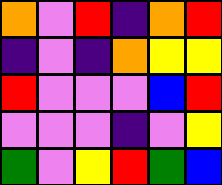[["orange", "violet", "red", "indigo", "orange", "red"], ["indigo", "violet", "indigo", "orange", "yellow", "yellow"], ["red", "violet", "violet", "violet", "blue", "red"], ["violet", "violet", "violet", "indigo", "violet", "yellow"], ["green", "violet", "yellow", "red", "green", "blue"]]